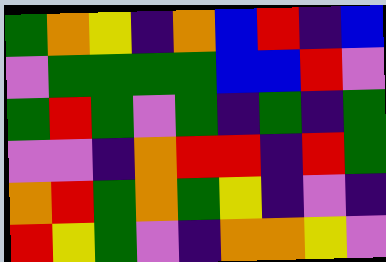[["green", "orange", "yellow", "indigo", "orange", "blue", "red", "indigo", "blue"], ["violet", "green", "green", "green", "green", "blue", "blue", "red", "violet"], ["green", "red", "green", "violet", "green", "indigo", "green", "indigo", "green"], ["violet", "violet", "indigo", "orange", "red", "red", "indigo", "red", "green"], ["orange", "red", "green", "orange", "green", "yellow", "indigo", "violet", "indigo"], ["red", "yellow", "green", "violet", "indigo", "orange", "orange", "yellow", "violet"]]